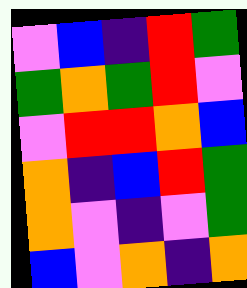[["violet", "blue", "indigo", "red", "green"], ["green", "orange", "green", "red", "violet"], ["violet", "red", "red", "orange", "blue"], ["orange", "indigo", "blue", "red", "green"], ["orange", "violet", "indigo", "violet", "green"], ["blue", "violet", "orange", "indigo", "orange"]]